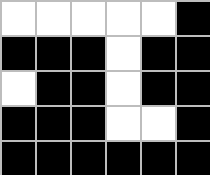[["white", "white", "white", "white", "white", "black"], ["black", "black", "black", "white", "black", "black"], ["white", "black", "black", "white", "black", "black"], ["black", "black", "black", "white", "white", "black"], ["black", "black", "black", "black", "black", "black"]]